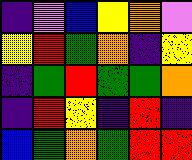[["indigo", "violet", "blue", "yellow", "orange", "violet"], ["yellow", "red", "green", "orange", "indigo", "yellow"], ["indigo", "green", "red", "green", "green", "orange"], ["indigo", "red", "yellow", "indigo", "red", "indigo"], ["blue", "green", "orange", "green", "red", "red"]]